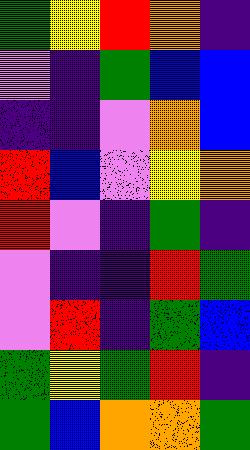[["green", "yellow", "red", "orange", "indigo"], ["violet", "indigo", "green", "blue", "blue"], ["indigo", "indigo", "violet", "orange", "blue"], ["red", "blue", "violet", "yellow", "orange"], ["red", "violet", "indigo", "green", "indigo"], ["violet", "indigo", "indigo", "red", "green"], ["violet", "red", "indigo", "green", "blue"], ["green", "yellow", "green", "red", "indigo"], ["green", "blue", "orange", "orange", "green"]]